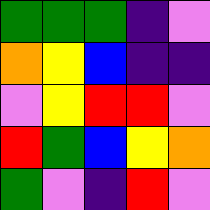[["green", "green", "green", "indigo", "violet"], ["orange", "yellow", "blue", "indigo", "indigo"], ["violet", "yellow", "red", "red", "violet"], ["red", "green", "blue", "yellow", "orange"], ["green", "violet", "indigo", "red", "violet"]]